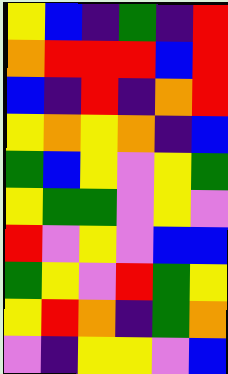[["yellow", "blue", "indigo", "green", "indigo", "red"], ["orange", "red", "red", "red", "blue", "red"], ["blue", "indigo", "red", "indigo", "orange", "red"], ["yellow", "orange", "yellow", "orange", "indigo", "blue"], ["green", "blue", "yellow", "violet", "yellow", "green"], ["yellow", "green", "green", "violet", "yellow", "violet"], ["red", "violet", "yellow", "violet", "blue", "blue"], ["green", "yellow", "violet", "red", "green", "yellow"], ["yellow", "red", "orange", "indigo", "green", "orange"], ["violet", "indigo", "yellow", "yellow", "violet", "blue"]]